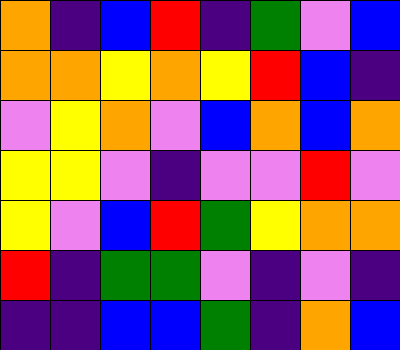[["orange", "indigo", "blue", "red", "indigo", "green", "violet", "blue"], ["orange", "orange", "yellow", "orange", "yellow", "red", "blue", "indigo"], ["violet", "yellow", "orange", "violet", "blue", "orange", "blue", "orange"], ["yellow", "yellow", "violet", "indigo", "violet", "violet", "red", "violet"], ["yellow", "violet", "blue", "red", "green", "yellow", "orange", "orange"], ["red", "indigo", "green", "green", "violet", "indigo", "violet", "indigo"], ["indigo", "indigo", "blue", "blue", "green", "indigo", "orange", "blue"]]